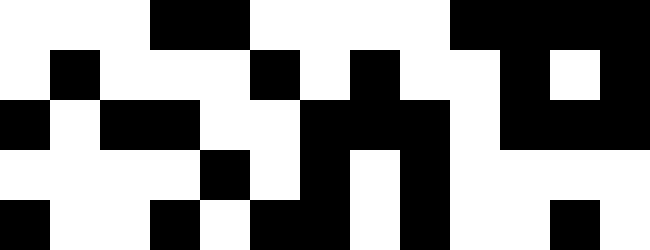[["white", "white", "white", "black", "black", "white", "white", "white", "white", "black", "black", "black", "black"], ["white", "black", "white", "white", "white", "black", "white", "black", "white", "white", "black", "white", "black"], ["black", "white", "black", "black", "white", "white", "black", "black", "black", "white", "black", "black", "black"], ["white", "white", "white", "white", "black", "white", "black", "white", "black", "white", "white", "white", "white"], ["black", "white", "white", "black", "white", "black", "black", "white", "black", "white", "white", "black", "white"]]